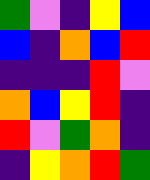[["green", "violet", "indigo", "yellow", "blue"], ["blue", "indigo", "orange", "blue", "red"], ["indigo", "indigo", "indigo", "red", "violet"], ["orange", "blue", "yellow", "red", "indigo"], ["red", "violet", "green", "orange", "indigo"], ["indigo", "yellow", "orange", "red", "green"]]